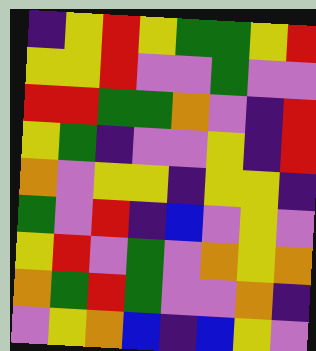[["indigo", "yellow", "red", "yellow", "green", "green", "yellow", "red"], ["yellow", "yellow", "red", "violet", "violet", "green", "violet", "violet"], ["red", "red", "green", "green", "orange", "violet", "indigo", "red"], ["yellow", "green", "indigo", "violet", "violet", "yellow", "indigo", "red"], ["orange", "violet", "yellow", "yellow", "indigo", "yellow", "yellow", "indigo"], ["green", "violet", "red", "indigo", "blue", "violet", "yellow", "violet"], ["yellow", "red", "violet", "green", "violet", "orange", "yellow", "orange"], ["orange", "green", "red", "green", "violet", "violet", "orange", "indigo"], ["violet", "yellow", "orange", "blue", "indigo", "blue", "yellow", "violet"]]